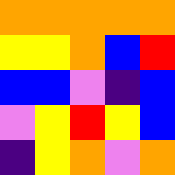[["orange", "orange", "orange", "orange", "orange"], ["yellow", "yellow", "orange", "blue", "red"], ["blue", "blue", "violet", "indigo", "blue"], ["violet", "yellow", "red", "yellow", "blue"], ["indigo", "yellow", "orange", "violet", "orange"]]